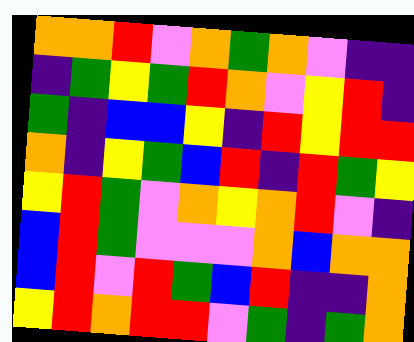[["orange", "orange", "red", "violet", "orange", "green", "orange", "violet", "indigo", "indigo"], ["indigo", "green", "yellow", "green", "red", "orange", "violet", "yellow", "red", "indigo"], ["green", "indigo", "blue", "blue", "yellow", "indigo", "red", "yellow", "red", "red"], ["orange", "indigo", "yellow", "green", "blue", "red", "indigo", "red", "green", "yellow"], ["yellow", "red", "green", "violet", "orange", "yellow", "orange", "red", "violet", "indigo"], ["blue", "red", "green", "violet", "violet", "violet", "orange", "blue", "orange", "orange"], ["blue", "red", "violet", "red", "green", "blue", "red", "indigo", "indigo", "orange"], ["yellow", "red", "orange", "red", "red", "violet", "green", "indigo", "green", "orange"]]